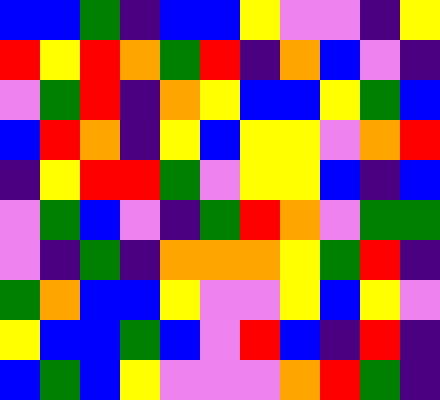[["blue", "blue", "green", "indigo", "blue", "blue", "yellow", "violet", "violet", "indigo", "yellow"], ["red", "yellow", "red", "orange", "green", "red", "indigo", "orange", "blue", "violet", "indigo"], ["violet", "green", "red", "indigo", "orange", "yellow", "blue", "blue", "yellow", "green", "blue"], ["blue", "red", "orange", "indigo", "yellow", "blue", "yellow", "yellow", "violet", "orange", "red"], ["indigo", "yellow", "red", "red", "green", "violet", "yellow", "yellow", "blue", "indigo", "blue"], ["violet", "green", "blue", "violet", "indigo", "green", "red", "orange", "violet", "green", "green"], ["violet", "indigo", "green", "indigo", "orange", "orange", "orange", "yellow", "green", "red", "indigo"], ["green", "orange", "blue", "blue", "yellow", "violet", "violet", "yellow", "blue", "yellow", "violet"], ["yellow", "blue", "blue", "green", "blue", "violet", "red", "blue", "indigo", "red", "indigo"], ["blue", "green", "blue", "yellow", "violet", "violet", "violet", "orange", "red", "green", "indigo"]]